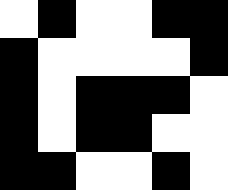[["white", "black", "white", "white", "black", "black"], ["black", "white", "white", "white", "white", "black"], ["black", "white", "black", "black", "black", "white"], ["black", "white", "black", "black", "white", "white"], ["black", "black", "white", "white", "black", "white"]]